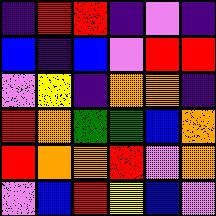[["indigo", "red", "red", "indigo", "violet", "indigo"], ["blue", "indigo", "blue", "violet", "red", "red"], ["violet", "yellow", "indigo", "orange", "orange", "indigo"], ["red", "orange", "green", "green", "blue", "orange"], ["red", "orange", "orange", "red", "violet", "orange"], ["violet", "blue", "red", "yellow", "blue", "violet"]]